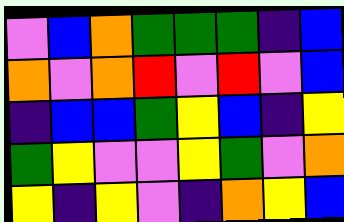[["violet", "blue", "orange", "green", "green", "green", "indigo", "blue"], ["orange", "violet", "orange", "red", "violet", "red", "violet", "blue"], ["indigo", "blue", "blue", "green", "yellow", "blue", "indigo", "yellow"], ["green", "yellow", "violet", "violet", "yellow", "green", "violet", "orange"], ["yellow", "indigo", "yellow", "violet", "indigo", "orange", "yellow", "blue"]]